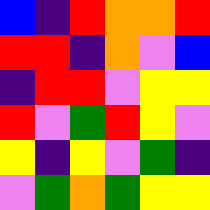[["blue", "indigo", "red", "orange", "orange", "red"], ["red", "red", "indigo", "orange", "violet", "blue"], ["indigo", "red", "red", "violet", "yellow", "yellow"], ["red", "violet", "green", "red", "yellow", "violet"], ["yellow", "indigo", "yellow", "violet", "green", "indigo"], ["violet", "green", "orange", "green", "yellow", "yellow"]]